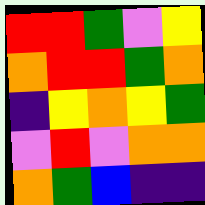[["red", "red", "green", "violet", "yellow"], ["orange", "red", "red", "green", "orange"], ["indigo", "yellow", "orange", "yellow", "green"], ["violet", "red", "violet", "orange", "orange"], ["orange", "green", "blue", "indigo", "indigo"]]